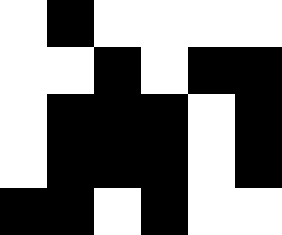[["white", "black", "white", "white", "white", "white"], ["white", "white", "black", "white", "black", "black"], ["white", "black", "black", "black", "white", "black"], ["white", "black", "black", "black", "white", "black"], ["black", "black", "white", "black", "white", "white"]]